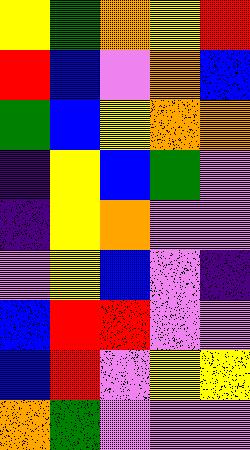[["yellow", "green", "orange", "yellow", "red"], ["red", "blue", "violet", "orange", "blue"], ["green", "blue", "yellow", "orange", "orange"], ["indigo", "yellow", "blue", "green", "violet"], ["indigo", "yellow", "orange", "violet", "violet"], ["violet", "yellow", "blue", "violet", "indigo"], ["blue", "red", "red", "violet", "violet"], ["blue", "red", "violet", "yellow", "yellow"], ["orange", "green", "violet", "violet", "violet"]]